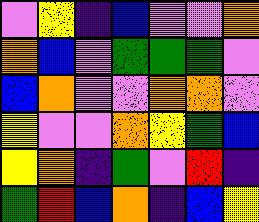[["violet", "yellow", "indigo", "blue", "violet", "violet", "orange"], ["orange", "blue", "violet", "green", "green", "green", "violet"], ["blue", "orange", "violet", "violet", "orange", "orange", "violet"], ["yellow", "violet", "violet", "orange", "yellow", "green", "blue"], ["yellow", "orange", "indigo", "green", "violet", "red", "indigo"], ["green", "red", "blue", "orange", "indigo", "blue", "yellow"]]